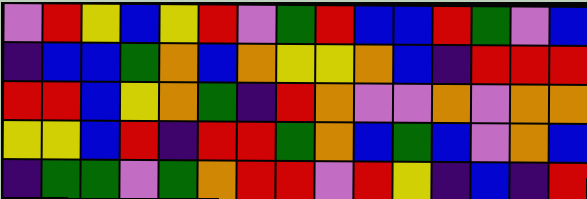[["violet", "red", "yellow", "blue", "yellow", "red", "violet", "green", "red", "blue", "blue", "red", "green", "violet", "blue"], ["indigo", "blue", "blue", "green", "orange", "blue", "orange", "yellow", "yellow", "orange", "blue", "indigo", "red", "red", "red"], ["red", "red", "blue", "yellow", "orange", "green", "indigo", "red", "orange", "violet", "violet", "orange", "violet", "orange", "orange"], ["yellow", "yellow", "blue", "red", "indigo", "red", "red", "green", "orange", "blue", "green", "blue", "violet", "orange", "blue"], ["indigo", "green", "green", "violet", "green", "orange", "red", "red", "violet", "red", "yellow", "indigo", "blue", "indigo", "red"]]